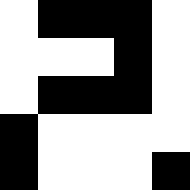[["white", "black", "black", "black", "white"], ["white", "white", "white", "black", "white"], ["white", "black", "black", "black", "white"], ["black", "white", "white", "white", "white"], ["black", "white", "white", "white", "black"]]